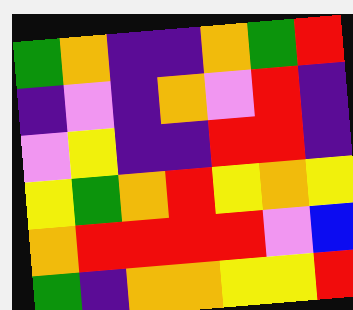[["green", "orange", "indigo", "indigo", "orange", "green", "red"], ["indigo", "violet", "indigo", "orange", "violet", "red", "indigo"], ["violet", "yellow", "indigo", "indigo", "red", "red", "indigo"], ["yellow", "green", "orange", "red", "yellow", "orange", "yellow"], ["orange", "red", "red", "red", "red", "violet", "blue"], ["green", "indigo", "orange", "orange", "yellow", "yellow", "red"]]